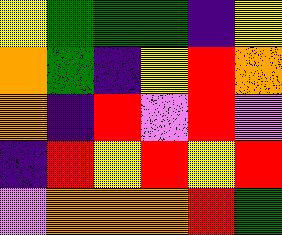[["yellow", "green", "green", "green", "indigo", "yellow"], ["orange", "green", "indigo", "yellow", "red", "orange"], ["orange", "indigo", "red", "violet", "red", "violet"], ["indigo", "red", "yellow", "red", "yellow", "red"], ["violet", "orange", "orange", "orange", "red", "green"]]